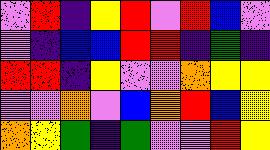[["violet", "red", "indigo", "yellow", "red", "violet", "red", "blue", "violet"], ["violet", "indigo", "blue", "blue", "red", "red", "indigo", "green", "indigo"], ["red", "red", "indigo", "yellow", "violet", "violet", "orange", "yellow", "yellow"], ["violet", "violet", "orange", "violet", "blue", "orange", "red", "blue", "yellow"], ["orange", "yellow", "green", "indigo", "green", "violet", "violet", "red", "yellow"]]